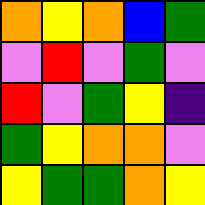[["orange", "yellow", "orange", "blue", "green"], ["violet", "red", "violet", "green", "violet"], ["red", "violet", "green", "yellow", "indigo"], ["green", "yellow", "orange", "orange", "violet"], ["yellow", "green", "green", "orange", "yellow"]]